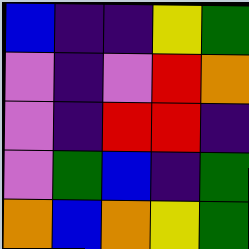[["blue", "indigo", "indigo", "yellow", "green"], ["violet", "indigo", "violet", "red", "orange"], ["violet", "indigo", "red", "red", "indigo"], ["violet", "green", "blue", "indigo", "green"], ["orange", "blue", "orange", "yellow", "green"]]